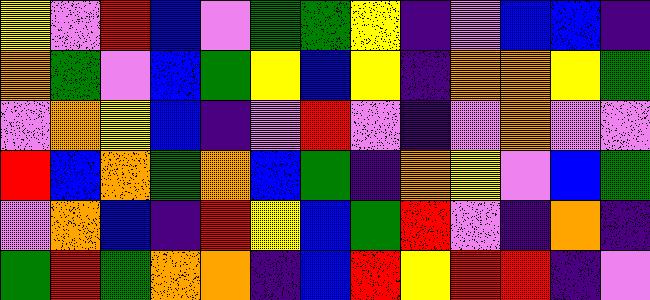[["yellow", "violet", "red", "blue", "violet", "green", "green", "yellow", "indigo", "violet", "blue", "blue", "indigo"], ["orange", "green", "violet", "blue", "green", "yellow", "blue", "yellow", "indigo", "orange", "orange", "yellow", "green"], ["violet", "orange", "yellow", "blue", "indigo", "violet", "red", "violet", "indigo", "violet", "orange", "violet", "violet"], ["red", "blue", "orange", "green", "orange", "blue", "green", "indigo", "orange", "yellow", "violet", "blue", "green"], ["violet", "orange", "blue", "indigo", "red", "yellow", "blue", "green", "red", "violet", "indigo", "orange", "indigo"], ["green", "red", "green", "orange", "orange", "indigo", "blue", "red", "yellow", "red", "red", "indigo", "violet"]]